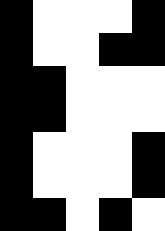[["black", "white", "white", "white", "black"], ["black", "white", "white", "black", "black"], ["black", "black", "white", "white", "white"], ["black", "black", "white", "white", "white"], ["black", "white", "white", "white", "black"], ["black", "white", "white", "white", "black"], ["black", "black", "white", "black", "white"]]